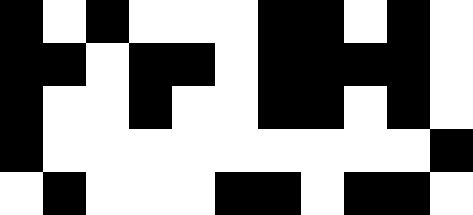[["black", "white", "black", "white", "white", "white", "black", "black", "white", "black", "white"], ["black", "black", "white", "black", "black", "white", "black", "black", "black", "black", "white"], ["black", "white", "white", "black", "white", "white", "black", "black", "white", "black", "white"], ["black", "white", "white", "white", "white", "white", "white", "white", "white", "white", "black"], ["white", "black", "white", "white", "white", "black", "black", "white", "black", "black", "white"]]